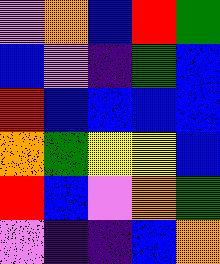[["violet", "orange", "blue", "red", "green"], ["blue", "violet", "indigo", "green", "blue"], ["red", "blue", "blue", "blue", "blue"], ["orange", "green", "yellow", "yellow", "blue"], ["red", "blue", "violet", "orange", "green"], ["violet", "indigo", "indigo", "blue", "orange"]]